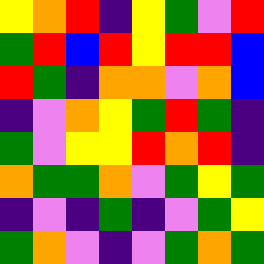[["yellow", "orange", "red", "indigo", "yellow", "green", "violet", "red"], ["green", "red", "blue", "red", "yellow", "red", "red", "blue"], ["red", "green", "indigo", "orange", "orange", "violet", "orange", "blue"], ["indigo", "violet", "orange", "yellow", "green", "red", "green", "indigo"], ["green", "violet", "yellow", "yellow", "red", "orange", "red", "indigo"], ["orange", "green", "green", "orange", "violet", "green", "yellow", "green"], ["indigo", "violet", "indigo", "green", "indigo", "violet", "green", "yellow"], ["green", "orange", "violet", "indigo", "violet", "green", "orange", "green"]]